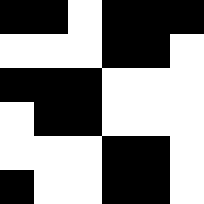[["black", "black", "white", "black", "black", "black"], ["white", "white", "white", "black", "black", "white"], ["black", "black", "black", "white", "white", "white"], ["white", "black", "black", "white", "white", "white"], ["white", "white", "white", "black", "black", "white"], ["black", "white", "white", "black", "black", "white"]]